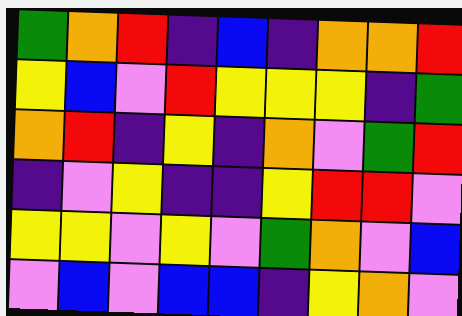[["green", "orange", "red", "indigo", "blue", "indigo", "orange", "orange", "red"], ["yellow", "blue", "violet", "red", "yellow", "yellow", "yellow", "indigo", "green"], ["orange", "red", "indigo", "yellow", "indigo", "orange", "violet", "green", "red"], ["indigo", "violet", "yellow", "indigo", "indigo", "yellow", "red", "red", "violet"], ["yellow", "yellow", "violet", "yellow", "violet", "green", "orange", "violet", "blue"], ["violet", "blue", "violet", "blue", "blue", "indigo", "yellow", "orange", "violet"]]